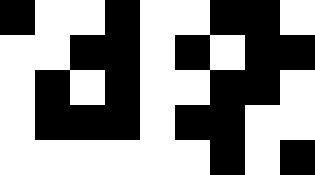[["black", "white", "white", "black", "white", "white", "black", "black", "white"], ["white", "white", "black", "black", "white", "black", "white", "black", "black"], ["white", "black", "white", "black", "white", "white", "black", "black", "white"], ["white", "black", "black", "black", "white", "black", "black", "white", "white"], ["white", "white", "white", "white", "white", "white", "black", "white", "black"]]